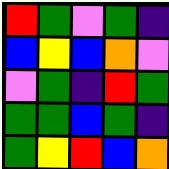[["red", "green", "violet", "green", "indigo"], ["blue", "yellow", "blue", "orange", "violet"], ["violet", "green", "indigo", "red", "green"], ["green", "green", "blue", "green", "indigo"], ["green", "yellow", "red", "blue", "orange"]]